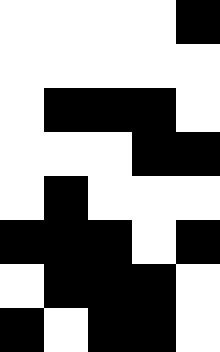[["white", "white", "white", "white", "black"], ["white", "white", "white", "white", "white"], ["white", "black", "black", "black", "white"], ["white", "white", "white", "black", "black"], ["white", "black", "white", "white", "white"], ["black", "black", "black", "white", "black"], ["white", "black", "black", "black", "white"], ["black", "white", "black", "black", "white"]]